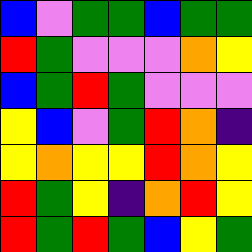[["blue", "violet", "green", "green", "blue", "green", "green"], ["red", "green", "violet", "violet", "violet", "orange", "yellow"], ["blue", "green", "red", "green", "violet", "violet", "violet"], ["yellow", "blue", "violet", "green", "red", "orange", "indigo"], ["yellow", "orange", "yellow", "yellow", "red", "orange", "yellow"], ["red", "green", "yellow", "indigo", "orange", "red", "yellow"], ["red", "green", "red", "green", "blue", "yellow", "green"]]